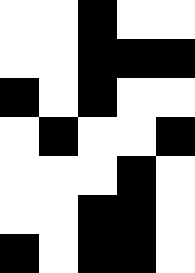[["white", "white", "black", "white", "white"], ["white", "white", "black", "black", "black"], ["black", "white", "black", "white", "white"], ["white", "black", "white", "white", "black"], ["white", "white", "white", "black", "white"], ["white", "white", "black", "black", "white"], ["black", "white", "black", "black", "white"]]